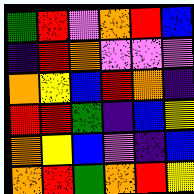[["green", "red", "violet", "orange", "red", "blue"], ["indigo", "red", "orange", "violet", "violet", "violet"], ["orange", "yellow", "blue", "red", "orange", "indigo"], ["red", "red", "green", "indigo", "blue", "yellow"], ["orange", "yellow", "blue", "violet", "indigo", "blue"], ["orange", "red", "green", "orange", "red", "yellow"]]